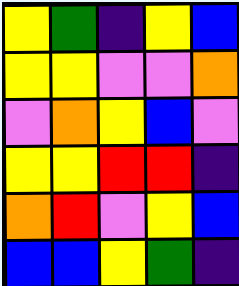[["yellow", "green", "indigo", "yellow", "blue"], ["yellow", "yellow", "violet", "violet", "orange"], ["violet", "orange", "yellow", "blue", "violet"], ["yellow", "yellow", "red", "red", "indigo"], ["orange", "red", "violet", "yellow", "blue"], ["blue", "blue", "yellow", "green", "indigo"]]